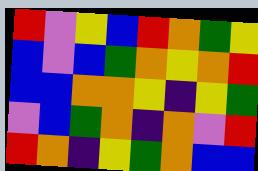[["red", "violet", "yellow", "blue", "red", "orange", "green", "yellow"], ["blue", "violet", "blue", "green", "orange", "yellow", "orange", "red"], ["blue", "blue", "orange", "orange", "yellow", "indigo", "yellow", "green"], ["violet", "blue", "green", "orange", "indigo", "orange", "violet", "red"], ["red", "orange", "indigo", "yellow", "green", "orange", "blue", "blue"]]